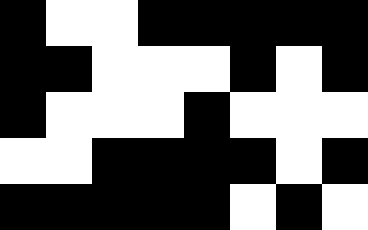[["black", "white", "white", "black", "black", "black", "black", "black"], ["black", "black", "white", "white", "white", "black", "white", "black"], ["black", "white", "white", "white", "black", "white", "white", "white"], ["white", "white", "black", "black", "black", "black", "white", "black"], ["black", "black", "black", "black", "black", "white", "black", "white"]]